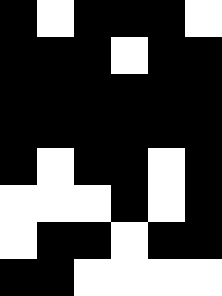[["black", "white", "black", "black", "black", "white"], ["black", "black", "black", "white", "black", "black"], ["black", "black", "black", "black", "black", "black"], ["black", "black", "black", "black", "black", "black"], ["black", "white", "black", "black", "white", "black"], ["white", "white", "white", "black", "white", "black"], ["white", "black", "black", "white", "black", "black"], ["black", "black", "white", "white", "white", "white"]]